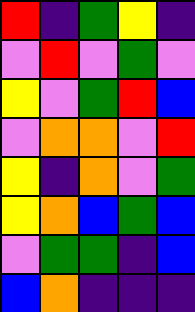[["red", "indigo", "green", "yellow", "indigo"], ["violet", "red", "violet", "green", "violet"], ["yellow", "violet", "green", "red", "blue"], ["violet", "orange", "orange", "violet", "red"], ["yellow", "indigo", "orange", "violet", "green"], ["yellow", "orange", "blue", "green", "blue"], ["violet", "green", "green", "indigo", "blue"], ["blue", "orange", "indigo", "indigo", "indigo"]]